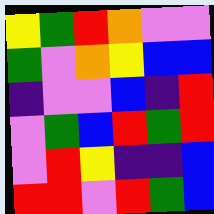[["yellow", "green", "red", "orange", "violet", "violet"], ["green", "violet", "orange", "yellow", "blue", "blue"], ["indigo", "violet", "violet", "blue", "indigo", "red"], ["violet", "green", "blue", "red", "green", "red"], ["violet", "red", "yellow", "indigo", "indigo", "blue"], ["red", "red", "violet", "red", "green", "blue"]]